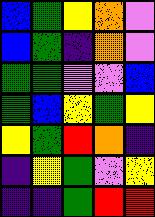[["blue", "green", "yellow", "orange", "violet"], ["blue", "green", "indigo", "orange", "violet"], ["green", "green", "violet", "violet", "blue"], ["green", "blue", "yellow", "green", "yellow"], ["yellow", "green", "red", "orange", "indigo"], ["indigo", "yellow", "green", "violet", "yellow"], ["indigo", "indigo", "green", "red", "red"]]